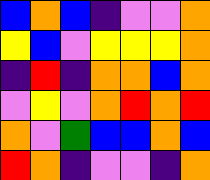[["blue", "orange", "blue", "indigo", "violet", "violet", "orange"], ["yellow", "blue", "violet", "yellow", "yellow", "yellow", "orange"], ["indigo", "red", "indigo", "orange", "orange", "blue", "orange"], ["violet", "yellow", "violet", "orange", "red", "orange", "red"], ["orange", "violet", "green", "blue", "blue", "orange", "blue"], ["red", "orange", "indigo", "violet", "violet", "indigo", "orange"]]